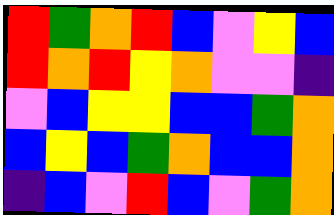[["red", "green", "orange", "red", "blue", "violet", "yellow", "blue"], ["red", "orange", "red", "yellow", "orange", "violet", "violet", "indigo"], ["violet", "blue", "yellow", "yellow", "blue", "blue", "green", "orange"], ["blue", "yellow", "blue", "green", "orange", "blue", "blue", "orange"], ["indigo", "blue", "violet", "red", "blue", "violet", "green", "orange"]]